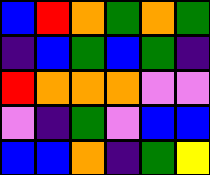[["blue", "red", "orange", "green", "orange", "green"], ["indigo", "blue", "green", "blue", "green", "indigo"], ["red", "orange", "orange", "orange", "violet", "violet"], ["violet", "indigo", "green", "violet", "blue", "blue"], ["blue", "blue", "orange", "indigo", "green", "yellow"]]